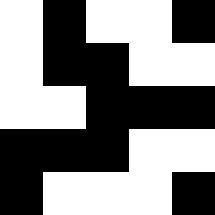[["white", "black", "white", "white", "black"], ["white", "black", "black", "white", "white"], ["white", "white", "black", "black", "black"], ["black", "black", "black", "white", "white"], ["black", "white", "white", "white", "black"]]